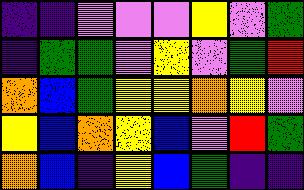[["indigo", "indigo", "violet", "violet", "violet", "yellow", "violet", "green"], ["indigo", "green", "green", "violet", "yellow", "violet", "green", "red"], ["orange", "blue", "green", "yellow", "yellow", "orange", "yellow", "violet"], ["yellow", "blue", "orange", "yellow", "blue", "violet", "red", "green"], ["orange", "blue", "indigo", "yellow", "blue", "green", "indigo", "indigo"]]